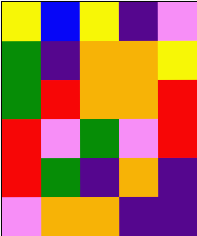[["yellow", "blue", "yellow", "indigo", "violet"], ["green", "indigo", "orange", "orange", "yellow"], ["green", "red", "orange", "orange", "red"], ["red", "violet", "green", "violet", "red"], ["red", "green", "indigo", "orange", "indigo"], ["violet", "orange", "orange", "indigo", "indigo"]]